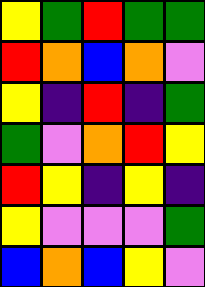[["yellow", "green", "red", "green", "green"], ["red", "orange", "blue", "orange", "violet"], ["yellow", "indigo", "red", "indigo", "green"], ["green", "violet", "orange", "red", "yellow"], ["red", "yellow", "indigo", "yellow", "indigo"], ["yellow", "violet", "violet", "violet", "green"], ["blue", "orange", "blue", "yellow", "violet"]]